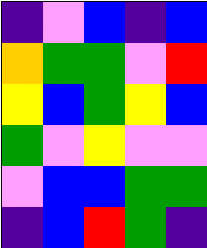[["indigo", "violet", "blue", "indigo", "blue"], ["orange", "green", "green", "violet", "red"], ["yellow", "blue", "green", "yellow", "blue"], ["green", "violet", "yellow", "violet", "violet"], ["violet", "blue", "blue", "green", "green"], ["indigo", "blue", "red", "green", "indigo"]]